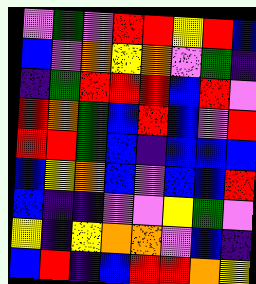[["violet", "green", "violet", "red", "red", "yellow", "red", "blue"], ["blue", "violet", "orange", "yellow", "orange", "violet", "green", "indigo"], ["indigo", "green", "red", "red", "red", "blue", "red", "violet"], ["red", "orange", "green", "blue", "red", "blue", "violet", "red"], ["red", "red", "green", "blue", "indigo", "blue", "blue", "blue"], ["blue", "yellow", "orange", "blue", "violet", "blue", "blue", "red"], ["blue", "indigo", "indigo", "violet", "violet", "yellow", "green", "violet"], ["yellow", "indigo", "yellow", "orange", "orange", "violet", "blue", "indigo"], ["blue", "red", "indigo", "blue", "red", "red", "orange", "yellow"]]